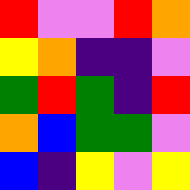[["red", "violet", "violet", "red", "orange"], ["yellow", "orange", "indigo", "indigo", "violet"], ["green", "red", "green", "indigo", "red"], ["orange", "blue", "green", "green", "violet"], ["blue", "indigo", "yellow", "violet", "yellow"]]